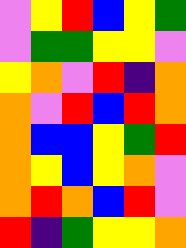[["violet", "yellow", "red", "blue", "yellow", "green"], ["violet", "green", "green", "yellow", "yellow", "violet"], ["yellow", "orange", "violet", "red", "indigo", "orange"], ["orange", "violet", "red", "blue", "red", "orange"], ["orange", "blue", "blue", "yellow", "green", "red"], ["orange", "yellow", "blue", "yellow", "orange", "violet"], ["orange", "red", "orange", "blue", "red", "violet"], ["red", "indigo", "green", "yellow", "yellow", "orange"]]